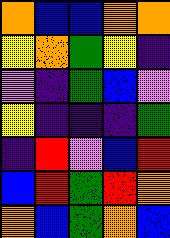[["orange", "blue", "blue", "orange", "orange"], ["yellow", "orange", "green", "yellow", "indigo"], ["violet", "indigo", "green", "blue", "violet"], ["yellow", "indigo", "indigo", "indigo", "green"], ["indigo", "red", "violet", "blue", "red"], ["blue", "red", "green", "red", "orange"], ["orange", "blue", "green", "orange", "blue"]]